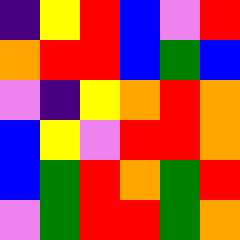[["indigo", "yellow", "red", "blue", "violet", "red"], ["orange", "red", "red", "blue", "green", "blue"], ["violet", "indigo", "yellow", "orange", "red", "orange"], ["blue", "yellow", "violet", "red", "red", "orange"], ["blue", "green", "red", "orange", "green", "red"], ["violet", "green", "red", "red", "green", "orange"]]